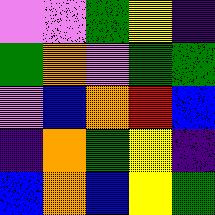[["violet", "violet", "green", "yellow", "indigo"], ["green", "orange", "violet", "green", "green"], ["violet", "blue", "orange", "red", "blue"], ["indigo", "orange", "green", "yellow", "indigo"], ["blue", "orange", "blue", "yellow", "green"]]